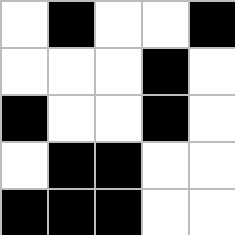[["white", "black", "white", "white", "black"], ["white", "white", "white", "black", "white"], ["black", "white", "white", "black", "white"], ["white", "black", "black", "white", "white"], ["black", "black", "black", "white", "white"]]